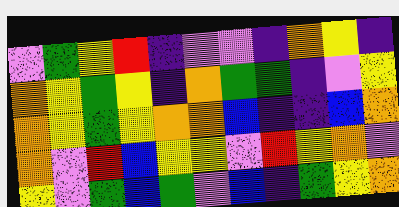[["violet", "green", "yellow", "red", "indigo", "violet", "violet", "indigo", "orange", "yellow", "indigo"], ["orange", "yellow", "green", "yellow", "indigo", "orange", "green", "green", "indigo", "violet", "yellow"], ["orange", "yellow", "green", "yellow", "orange", "orange", "blue", "indigo", "indigo", "blue", "orange"], ["orange", "violet", "red", "blue", "yellow", "yellow", "violet", "red", "yellow", "orange", "violet"], ["yellow", "violet", "green", "blue", "green", "violet", "blue", "indigo", "green", "yellow", "orange"]]